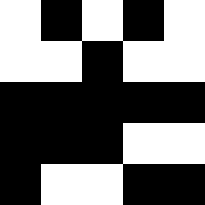[["white", "black", "white", "black", "white"], ["white", "white", "black", "white", "white"], ["black", "black", "black", "black", "black"], ["black", "black", "black", "white", "white"], ["black", "white", "white", "black", "black"]]